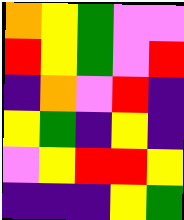[["orange", "yellow", "green", "violet", "violet"], ["red", "yellow", "green", "violet", "red"], ["indigo", "orange", "violet", "red", "indigo"], ["yellow", "green", "indigo", "yellow", "indigo"], ["violet", "yellow", "red", "red", "yellow"], ["indigo", "indigo", "indigo", "yellow", "green"]]